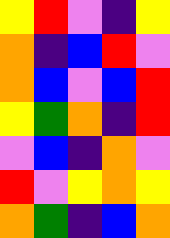[["yellow", "red", "violet", "indigo", "yellow"], ["orange", "indigo", "blue", "red", "violet"], ["orange", "blue", "violet", "blue", "red"], ["yellow", "green", "orange", "indigo", "red"], ["violet", "blue", "indigo", "orange", "violet"], ["red", "violet", "yellow", "orange", "yellow"], ["orange", "green", "indigo", "blue", "orange"]]